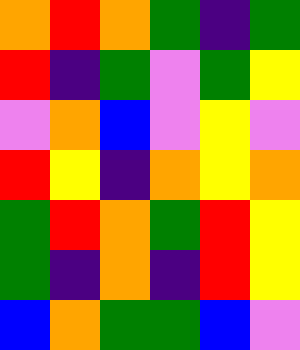[["orange", "red", "orange", "green", "indigo", "green"], ["red", "indigo", "green", "violet", "green", "yellow"], ["violet", "orange", "blue", "violet", "yellow", "violet"], ["red", "yellow", "indigo", "orange", "yellow", "orange"], ["green", "red", "orange", "green", "red", "yellow"], ["green", "indigo", "orange", "indigo", "red", "yellow"], ["blue", "orange", "green", "green", "blue", "violet"]]